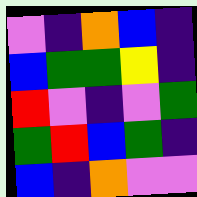[["violet", "indigo", "orange", "blue", "indigo"], ["blue", "green", "green", "yellow", "indigo"], ["red", "violet", "indigo", "violet", "green"], ["green", "red", "blue", "green", "indigo"], ["blue", "indigo", "orange", "violet", "violet"]]